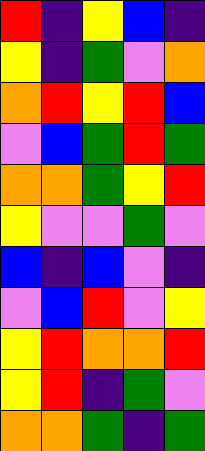[["red", "indigo", "yellow", "blue", "indigo"], ["yellow", "indigo", "green", "violet", "orange"], ["orange", "red", "yellow", "red", "blue"], ["violet", "blue", "green", "red", "green"], ["orange", "orange", "green", "yellow", "red"], ["yellow", "violet", "violet", "green", "violet"], ["blue", "indigo", "blue", "violet", "indigo"], ["violet", "blue", "red", "violet", "yellow"], ["yellow", "red", "orange", "orange", "red"], ["yellow", "red", "indigo", "green", "violet"], ["orange", "orange", "green", "indigo", "green"]]